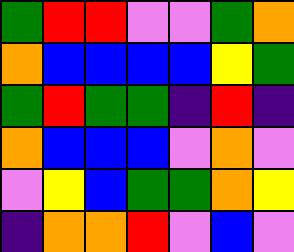[["green", "red", "red", "violet", "violet", "green", "orange"], ["orange", "blue", "blue", "blue", "blue", "yellow", "green"], ["green", "red", "green", "green", "indigo", "red", "indigo"], ["orange", "blue", "blue", "blue", "violet", "orange", "violet"], ["violet", "yellow", "blue", "green", "green", "orange", "yellow"], ["indigo", "orange", "orange", "red", "violet", "blue", "violet"]]